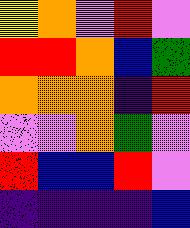[["yellow", "orange", "violet", "red", "violet"], ["red", "red", "orange", "blue", "green"], ["orange", "orange", "orange", "indigo", "red"], ["violet", "violet", "orange", "green", "violet"], ["red", "blue", "blue", "red", "violet"], ["indigo", "indigo", "indigo", "indigo", "blue"]]